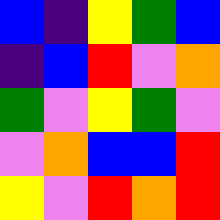[["blue", "indigo", "yellow", "green", "blue"], ["indigo", "blue", "red", "violet", "orange"], ["green", "violet", "yellow", "green", "violet"], ["violet", "orange", "blue", "blue", "red"], ["yellow", "violet", "red", "orange", "red"]]